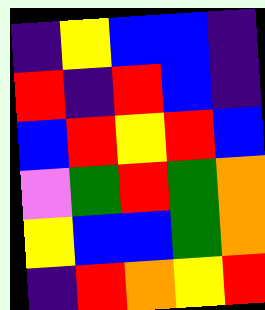[["indigo", "yellow", "blue", "blue", "indigo"], ["red", "indigo", "red", "blue", "indigo"], ["blue", "red", "yellow", "red", "blue"], ["violet", "green", "red", "green", "orange"], ["yellow", "blue", "blue", "green", "orange"], ["indigo", "red", "orange", "yellow", "red"]]